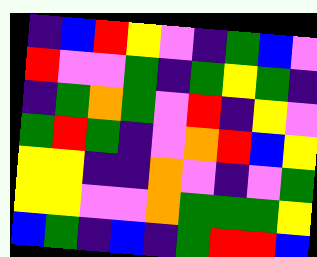[["indigo", "blue", "red", "yellow", "violet", "indigo", "green", "blue", "violet"], ["red", "violet", "violet", "green", "indigo", "green", "yellow", "green", "indigo"], ["indigo", "green", "orange", "green", "violet", "red", "indigo", "yellow", "violet"], ["green", "red", "green", "indigo", "violet", "orange", "red", "blue", "yellow"], ["yellow", "yellow", "indigo", "indigo", "orange", "violet", "indigo", "violet", "green"], ["yellow", "yellow", "violet", "violet", "orange", "green", "green", "green", "yellow"], ["blue", "green", "indigo", "blue", "indigo", "green", "red", "red", "blue"]]